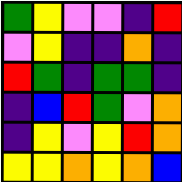[["green", "yellow", "violet", "violet", "indigo", "red"], ["violet", "yellow", "indigo", "indigo", "orange", "indigo"], ["red", "green", "indigo", "green", "green", "indigo"], ["indigo", "blue", "red", "green", "violet", "orange"], ["indigo", "yellow", "violet", "yellow", "red", "orange"], ["yellow", "yellow", "orange", "yellow", "orange", "blue"]]